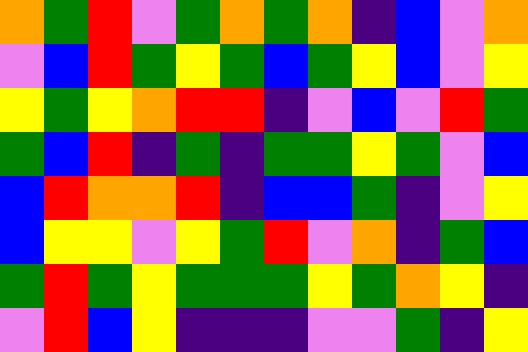[["orange", "green", "red", "violet", "green", "orange", "green", "orange", "indigo", "blue", "violet", "orange"], ["violet", "blue", "red", "green", "yellow", "green", "blue", "green", "yellow", "blue", "violet", "yellow"], ["yellow", "green", "yellow", "orange", "red", "red", "indigo", "violet", "blue", "violet", "red", "green"], ["green", "blue", "red", "indigo", "green", "indigo", "green", "green", "yellow", "green", "violet", "blue"], ["blue", "red", "orange", "orange", "red", "indigo", "blue", "blue", "green", "indigo", "violet", "yellow"], ["blue", "yellow", "yellow", "violet", "yellow", "green", "red", "violet", "orange", "indigo", "green", "blue"], ["green", "red", "green", "yellow", "green", "green", "green", "yellow", "green", "orange", "yellow", "indigo"], ["violet", "red", "blue", "yellow", "indigo", "indigo", "indigo", "violet", "violet", "green", "indigo", "yellow"]]